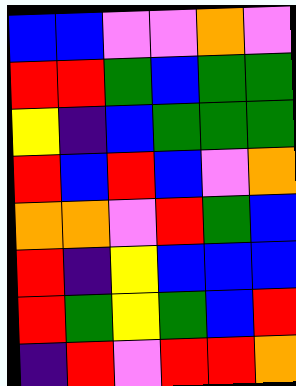[["blue", "blue", "violet", "violet", "orange", "violet"], ["red", "red", "green", "blue", "green", "green"], ["yellow", "indigo", "blue", "green", "green", "green"], ["red", "blue", "red", "blue", "violet", "orange"], ["orange", "orange", "violet", "red", "green", "blue"], ["red", "indigo", "yellow", "blue", "blue", "blue"], ["red", "green", "yellow", "green", "blue", "red"], ["indigo", "red", "violet", "red", "red", "orange"]]